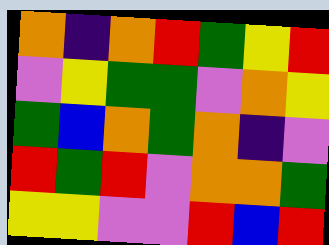[["orange", "indigo", "orange", "red", "green", "yellow", "red"], ["violet", "yellow", "green", "green", "violet", "orange", "yellow"], ["green", "blue", "orange", "green", "orange", "indigo", "violet"], ["red", "green", "red", "violet", "orange", "orange", "green"], ["yellow", "yellow", "violet", "violet", "red", "blue", "red"]]